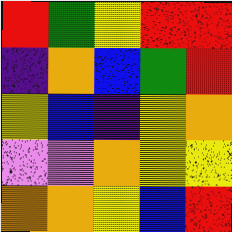[["red", "green", "yellow", "red", "red"], ["indigo", "orange", "blue", "green", "red"], ["yellow", "blue", "indigo", "yellow", "orange"], ["violet", "violet", "orange", "yellow", "yellow"], ["orange", "orange", "yellow", "blue", "red"]]